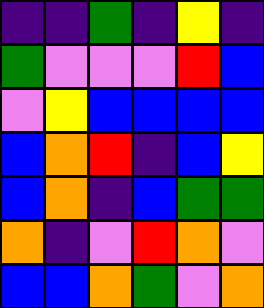[["indigo", "indigo", "green", "indigo", "yellow", "indigo"], ["green", "violet", "violet", "violet", "red", "blue"], ["violet", "yellow", "blue", "blue", "blue", "blue"], ["blue", "orange", "red", "indigo", "blue", "yellow"], ["blue", "orange", "indigo", "blue", "green", "green"], ["orange", "indigo", "violet", "red", "orange", "violet"], ["blue", "blue", "orange", "green", "violet", "orange"]]